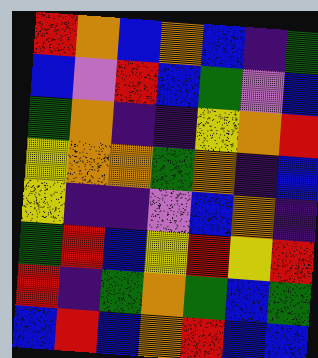[["red", "orange", "blue", "orange", "blue", "indigo", "green"], ["blue", "violet", "red", "blue", "green", "violet", "blue"], ["green", "orange", "indigo", "indigo", "yellow", "orange", "red"], ["yellow", "orange", "orange", "green", "orange", "indigo", "blue"], ["yellow", "indigo", "indigo", "violet", "blue", "orange", "indigo"], ["green", "red", "blue", "yellow", "red", "yellow", "red"], ["red", "indigo", "green", "orange", "green", "blue", "green"], ["blue", "red", "blue", "orange", "red", "blue", "blue"]]